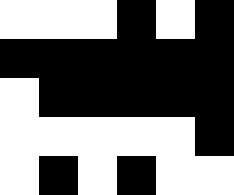[["white", "white", "white", "black", "white", "black"], ["black", "black", "black", "black", "black", "black"], ["white", "black", "black", "black", "black", "black"], ["white", "white", "white", "white", "white", "black"], ["white", "black", "white", "black", "white", "white"]]